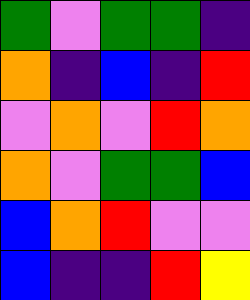[["green", "violet", "green", "green", "indigo"], ["orange", "indigo", "blue", "indigo", "red"], ["violet", "orange", "violet", "red", "orange"], ["orange", "violet", "green", "green", "blue"], ["blue", "orange", "red", "violet", "violet"], ["blue", "indigo", "indigo", "red", "yellow"]]